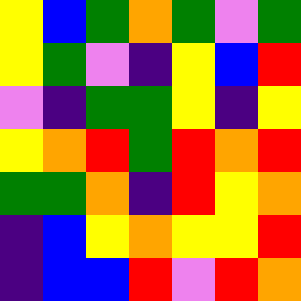[["yellow", "blue", "green", "orange", "green", "violet", "green"], ["yellow", "green", "violet", "indigo", "yellow", "blue", "red"], ["violet", "indigo", "green", "green", "yellow", "indigo", "yellow"], ["yellow", "orange", "red", "green", "red", "orange", "red"], ["green", "green", "orange", "indigo", "red", "yellow", "orange"], ["indigo", "blue", "yellow", "orange", "yellow", "yellow", "red"], ["indigo", "blue", "blue", "red", "violet", "red", "orange"]]